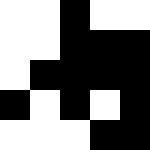[["white", "white", "black", "white", "white"], ["white", "white", "black", "black", "black"], ["white", "black", "black", "black", "black"], ["black", "white", "black", "white", "black"], ["white", "white", "white", "black", "black"]]